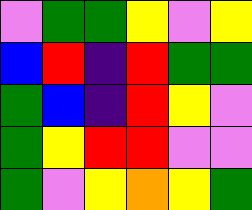[["violet", "green", "green", "yellow", "violet", "yellow"], ["blue", "red", "indigo", "red", "green", "green"], ["green", "blue", "indigo", "red", "yellow", "violet"], ["green", "yellow", "red", "red", "violet", "violet"], ["green", "violet", "yellow", "orange", "yellow", "green"]]